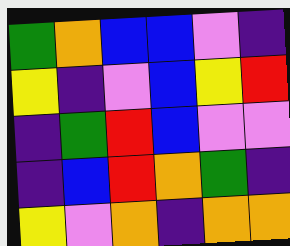[["green", "orange", "blue", "blue", "violet", "indigo"], ["yellow", "indigo", "violet", "blue", "yellow", "red"], ["indigo", "green", "red", "blue", "violet", "violet"], ["indigo", "blue", "red", "orange", "green", "indigo"], ["yellow", "violet", "orange", "indigo", "orange", "orange"]]